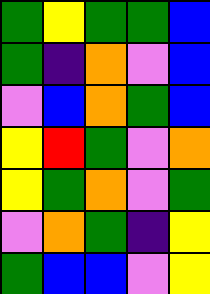[["green", "yellow", "green", "green", "blue"], ["green", "indigo", "orange", "violet", "blue"], ["violet", "blue", "orange", "green", "blue"], ["yellow", "red", "green", "violet", "orange"], ["yellow", "green", "orange", "violet", "green"], ["violet", "orange", "green", "indigo", "yellow"], ["green", "blue", "blue", "violet", "yellow"]]